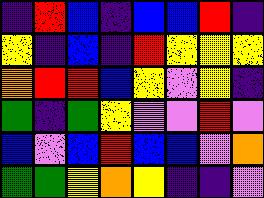[["indigo", "red", "blue", "indigo", "blue", "blue", "red", "indigo"], ["yellow", "indigo", "blue", "indigo", "red", "yellow", "yellow", "yellow"], ["orange", "red", "red", "blue", "yellow", "violet", "yellow", "indigo"], ["green", "indigo", "green", "yellow", "violet", "violet", "red", "violet"], ["blue", "violet", "blue", "red", "blue", "blue", "violet", "orange"], ["green", "green", "yellow", "orange", "yellow", "indigo", "indigo", "violet"]]